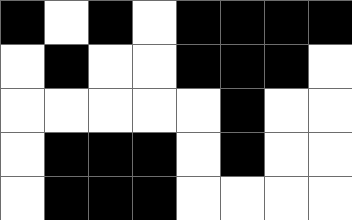[["black", "white", "black", "white", "black", "black", "black", "black"], ["white", "black", "white", "white", "black", "black", "black", "white"], ["white", "white", "white", "white", "white", "black", "white", "white"], ["white", "black", "black", "black", "white", "black", "white", "white"], ["white", "black", "black", "black", "white", "white", "white", "white"]]